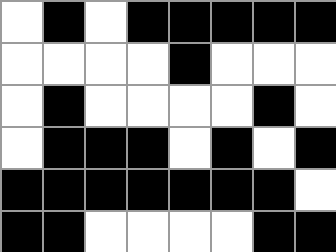[["white", "black", "white", "black", "black", "black", "black", "black"], ["white", "white", "white", "white", "black", "white", "white", "white"], ["white", "black", "white", "white", "white", "white", "black", "white"], ["white", "black", "black", "black", "white", "black", "white", "black"], ["black", "black", "black", "black", "black", "black", "black", "white"], ["black", "black", "white", "white", "white", "white", "black", "black"]]